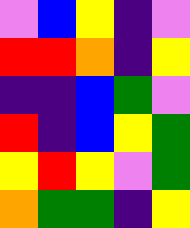[["violet", "blue", "yellow", "indigo", "violet"], ["red", "red", "orange", "indigo", "yellow"], ["indigo", "indigo", "blue", "green", "violet"], ["red", "indigo", "blue", "yellow", "green"], ["yellow", "red", "yellow", "violet", "green"], ["orange", "green", "green", "indigo", "yellow"]]